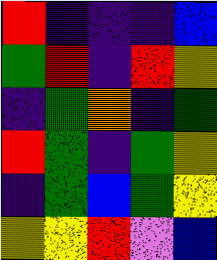[["red", "indigo", "indigo", "indigo", "blue"], ["green", "red", "indigo", "red", "yellow"], ["indigo", "green", "orange", "indigo", "green"], ["red", "green", "indigo", "green", "yellow"], ["indigo", "green", "blue", "green", "yellow"], ["yellow", "yellow", "red", "violet", "blue"]]